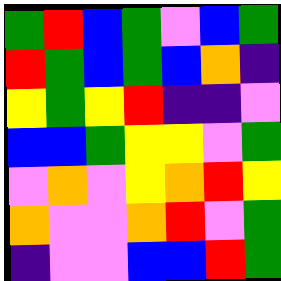[["green", "red", "blue", "green", "violet", "blue", "green"], ["red", "green", "blue", "green", "blue", "orange", "indigo"], ["yellow", "green", "yellow", "red", "indigo", "indigo", "violet"], ["blue", "blue", "green", "yellow", "yellow", "violet", "green"], ["violet", "orange", "violet", "yellow", "orange", "red", "yellow"], ["orange", "violet", "violet", "orange", "red", "violet", "green"], ["indigo", "violet", "violet", "blue", "blue", "red", "green"]]